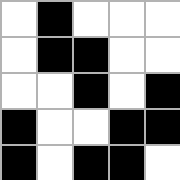[["white", "black", "white", "white", "white"], ["white", "black", "black", "white", "white"], ["white", "white", "black", "white", "black"], ["black", "white", "white", "black", "black"], ["black", "white", "black", "black", "white"]]